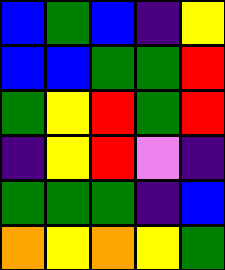[["blue", "green", "blue", "indigo", "yellow"], ["blue", "blue", "green", "green", "red"], ["green", "yellow", "red", "green", "red"], ["indigo", "yellow", "red", "violet", "indigo"], ["green", "green", "green", "indigo", "blue"], ["orange", "yellow", "orange", "yellow", "green"]]